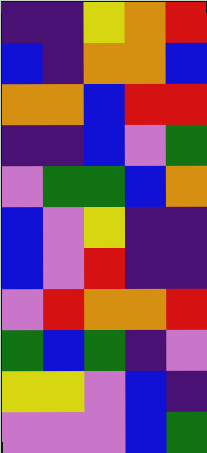[["indigo", "indigo", "yellow", "orange", "red"], ["blue", "indigo", "orange", "orange", "blue"], ["orange", "orange", "blue", "red", "red"], ["indigo", "indigo", "blue", "violet", "green"], ["violet", "green", "green", "blue", "orange"], ["blue", "violet", "yellow", "indigo", "indigo"], ["blue", "violet", "red", "indigo", "indigo"], ["violet", "red", "orange", "orange", "red"], ["green", "blue", "green", "indigo", "violet"], ["yellow", "yellow", "violet", "blue", "indigo"], ["violet", "violet", "violet", "blue", "green"]]